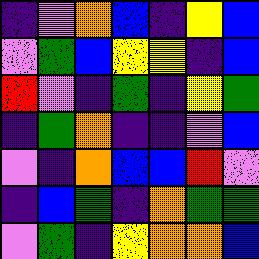[["indigo", "violet", "orange", "blue", "indigo", "yellow", "blue"], ["violet", "green", "blue", "yellow", "yellow", "indigo", "blue"], ["red", "violet", "indigo", "green", "indigo", "yellow", "green"], ["indigo", "green", "orange", "indigo", "indigo", "violet", "blue"], ["violet", "indigo", "orange", "blue", "blue", "red", "violet"], ["indigo", "blue", "green", "indigo", "orange", "green", "green"], ["violet", "green", "indigo", "yellow", "orange", "orange", "blue"]]